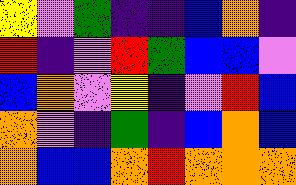[["yellow", "violet", "green", "indigo", "indigo", "blue", "orange", "indigo"], ["red", "indigo", "violet", "red", "green", "blue", "blue", "violet"], ["blue", "orange", "violet", "yellow", "indigo", "violet", "red", "blue"], ["orange", "violet", "indigo", "green", "indigo", "blue", "orange", "blue"], ["orange", "blue", "blue", "orange", "red", "orange", "orange", "orange"]]